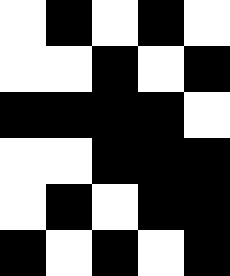[["white", "black", "white", "black", "white"], ["white", "white", "black", "white", "black"], ["black", "black", "black", "black", "white"], ["white", "white", "black", "black", "black"], ["white", "black", "white", "black", "black"], ["black", "white", "black", "white", "black"]]